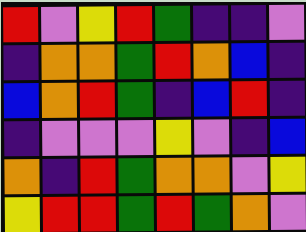[["red", "violet", "yellow", "red", "green", "indigo", "indigo", "violet"], ["indigo", "orange", "orange", "green", "red", "orange", "blue", "indigo"], ["blue", "orange", "red", "green", "indigo", "blue", "red", "indigo"], ["indigo", "violet", "violet", "violet", "yellow", "violet", "indigo", "blue"], ["orange", "indigo", "red", "green", "orange", "orange", "violet", "yellow"], ["yellow", "red", "red", "green", "red", "green", "orange", "violet"]]